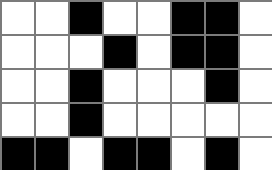[["white", "white", "black", "white", "white", "black", "black", "white"], ["white", "white", "white", "black", "white", "black", "black", "white"], ["white", "white", "black", "white", "white", "white", "black", "white"], ["white", "white", "black", "white", "white", "white", "white", "white"], ["black", "black", "white", "black", "black", "white", "black", "white"]]